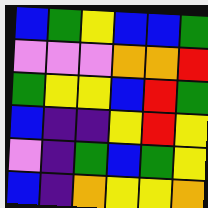[["blue", "green", "yellow", "blue", "blue", "green"], ["violet", "violet", "violet", "orange", "orange", "red"], ["green", "yellow", "yellow", "blue", "red", "green"], ["blue", "indigo", "indigo", "yellow", "red", "yellow"], ["violet", "indigo", "green", "blue", "green", "yellow"], ["blue", "indigo", "orange", "yellow", "yellow", "orange"]]